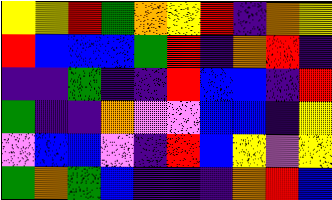[["yellow", "yellow", "red", "green", "orange", "yellow", "red", "indigo", "orange", "yellow"], ["red", "blue", "blue", "blue", "green", "red", "indigo", "orange", "red", "indigo"], ["indigo", "indigo", "green", "indigo", "indigo", "red", "blue", "blue", "indigo", "red"], ["green", "indigo", "indigo", "orange", "violet", "violet", "blue", "blue", "indigo", "yellow"], ["violet", "blue", "blue", "violet", "indigo", "red", "blue", "yellow", "violet", "yellow"], ["green", "orange", "green", "blue", "indigo", "indigo", "indigo", "orange", "red", "blue"]]